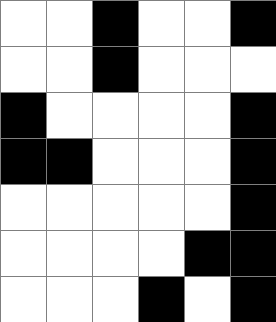[["white", "white", "black", "white", "white", "black"], ["white", "white", "black", "white", "white", "white"], ["black", "white", "white", "white", "white", "black"], ["black", "black", "white", "white", "white", "black"], ["white", "white", "white", "white", "white", "black"], ["white", "white", "white", "white", "black", "black"], ["white", "white", "white", "black", "white", "black"]]